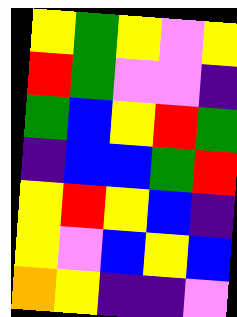[["yellow", "green", "yellow", "violet", "yellow"], ["red", "green", "violet", "violet", "indigo"], ["green", "blue", "yellow", "red", "green"], ["indigo", "blue", "blue", "green", "red"], ["yellow", "red", "yellow", "blue", "indigo"], ["yellow", "violet", "blue", "yellow", "blue"], ["orange", "yellow", "indigo", "indigo", "violet"]]